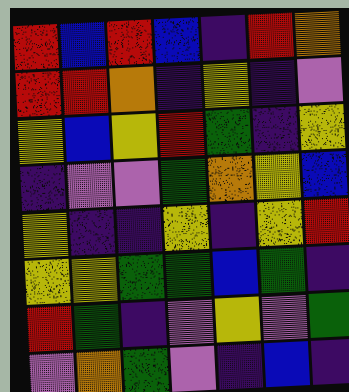[["red", "blue", "red", "blue", "indigo", "red", "orange"], ["red", "red", "orange", "indigo", "yellow", "indigo", "violet"], ["yellow", "blue", "yellow", "red", "green", "indigo", "yellow"], ["indigo", "violet", "violet", "green", "orange", "yellow", "blue"], ["yellow", "indigo", "indigo", "yellow", "indigo", "yellow", "red"], ["yellow", "yellow", "green", "green", "blue", "green", "indigo"], ["red", "green", "indigo", "violet", "yellow", "violet", "green"], ["violet", "orange", "green", "violet", "indigo", "blue", "indigo"]]